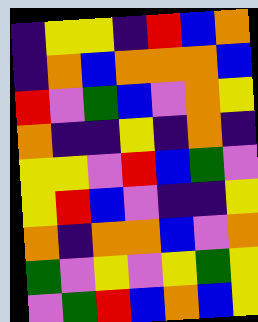[["indigo", "yellow", "yellow", "indigo", "red", "blue", "orange"], ["indigo", "orange", "blue", "orange", "orange", "orange", "blue"], ["red", "violet", "green", "blue", "violet", "orange", "yellow"], ["orange", "indigo", "indigo", "yellow", "indigo", "orange", "indigo"], ["yellow", "yellow", "violet", "red", "blue", "green", "violet"], ["yellow", "red", "blue", "violet", "indigo", "indigo", "yellow"], ["orange", "indigo", "orange", "orange", "blue", "violet", "orange"], ["green", "violet", "yellow", "violet", "yellow", "green", "yellow"], ["violet", "green", "red", "blue", "orange", "blue", "yellow"]]